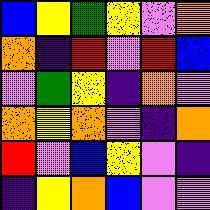[["blue", "yellow", "green", "yellow", "violet", "orange"], ["orange", "indigo", "red", "violet", "red", "blue"], ["violet", "green", "yellow", "indigo", "orange", "violet"], ["orange", "yellow", "orange", "violet", "indigo", "orange"], ["red", "violet", "blue", "yellow", "violet", "indigo"], ["indigo", "yellow", "orange", "blue", "violet", "violet"]]